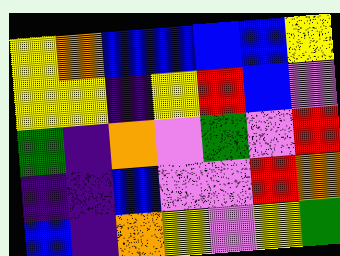[["yellow", "orange", "blue", "blue", "blue", "blue", "yellow"], ["yellow", "yellow", "indigo", "yellow", "red", "blue", "violet"], ["green", "indigo", "orange", "violet", "green", "violet", "red"], ["indigo", "indigo", "blue", "violet", "violet", "red", "orange"], ["blue", "indigo", "orange", "yellow", "violet", "yellow", "green"]]